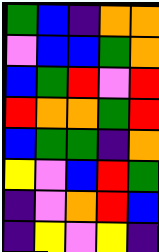[["green", "blue", "indigo", "orange", "orange"], ["violet", "blue", "blue", "green", "orange"], ["blue", "green", "red", "violet", "red"], ["red", "orange", "orange", "green", "red"], ["blue", "green", "green", "indigo", "orange"], ["yellow", "violet", "blue", "red", "green"], ["indigo", "violet", "orange", "red", "blue"], ["indigo", "yellow", "violet", "yellow", "indigo"]]